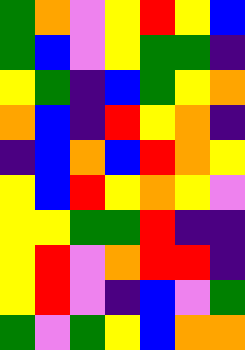[["green", "orange", "violet", "yellow", "red", "yellow", "blue"], ["green", "blue", "violet", "yellow", "green", "green", "indigo"], ["yellow", "green", "indigo", "blue", "green", "yellow", "orange"], ["orange", "blue", "indigo", "red", "yellow", "orange", "indigo"], ["indigo", "blue", "orange", "blue", "red", "orange", "yellow"], ["yellow", "blue", "red", "yellow", "orange", "yellow", "violet"], ["yellow", "yellow", "green", "green", "red", "indigo", "indigo"], ["yellow", "red", "violet", "orange", "red", "red", "indigo"], ["yellow", "red", "violet", "indigo", "blue", "violet", "green"], ["green", "violet", "green", "yellow", "blue", "orange", "orange"]]